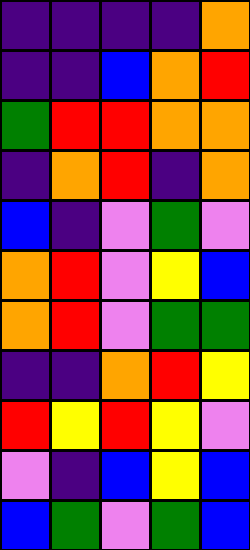[["indigo", "indigo", "indigo", "indigo", "orange"], ["indigo", "indigo", "blue", "orange", "red"], ["green", "red", "red", "orange", "orange"], ["indigo", "orange", "red", "indigo", "orange"], ["blue", "indigo", "violet", "green", "violet"], ["orange", "red", "violet", "yellow", "blue"], ["orange", "red", "violet", "green", "green"], ["indigo", "indigo", "orange", "red", "yellow"], ["red", "yellow", "red", "yellow", "violet"], ["violet", "indigo", "blue", "yellow", "blue"], ["blue", "green", "violet", "green", "blue"]]